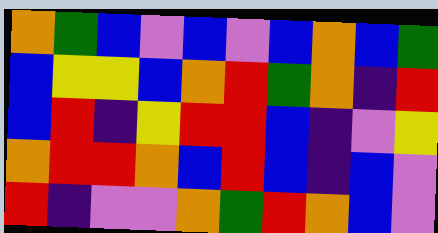[["orange", "green", "blue", "violet", "blue", "violet", "blue", "orange", "blue", "green"], ["blue", "yellow", "yellow", "blue", "orange", "red", "green", "orange", "indigo", "red"], ["blue", "red", "indigo", "yellow", "red", "red", "blue", "indigo", "violet", "yellow"], ["orange", "red", "red", "orange", "blue", "red", "blue", "indigo", "blue", "violet"], ["red", "indigo", "violet", "violet", "orange", "green", "red", "orange", "blue", "violet"]]